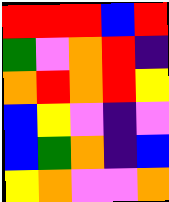[["red", "red", "red", "blue", "red"], ["green", "violet", "orange", "red", "indigo"], ["orange", "red", "orange", "red", "yellow"], ["blue", "yellow", "violet", "indigo", "violet"], ["blue", "green", "orange", "indigo", "blue"], ["yellow", "orange", "violet", "violet", "orange"]]